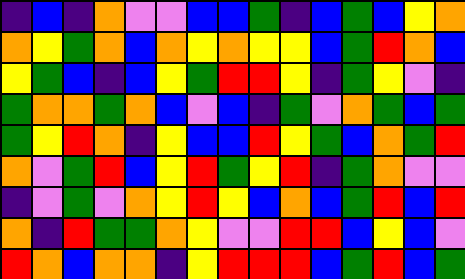[["indigo", "blue", "indigo", "orange", "violet", "violet", "blue", "blue", "green", "indigo", "blue", "green", "blue", "yellow", "orange"], ["orange", "yellow", "green", "orange", "blue", "orange", "yellow", "orange", "yellow", "yellow", "blue", "green", "red", "orange", "blue"], ["yellow", "green", "blue", "indigo", "blue", "yellow", "green", "red", "red", "yellow", "indigo", "green", "yellow", "violet", "indigo"], ["green", "orange", "orange", "green", "orange", "blue", "violet", "blue", "indigo", "green", "violet", "orange", "green", "blue", "green"], ["green", "yellow", "red", "orange", "indigo", "yellow", "blue", "blue", "red", "yellow", "green", "blue", "orange", "green", "red"], ["orange", "violet", "green", "red", "blue", "yellow", "red", "green", "yellow", "red", "indigo", "green", "orange", "violet", "violet"], ["indigo", "violet", "green", "violet", "orange", "yellow", "red", "yellow", "blue", "orange", "blue", "green", "red", "blue", "red"], ["orange", "indigo", "red", "green", "green", "orange", "yellow", "violet", "violet", "red", "red", "blue", "yellow", "blue", "violet"], ["red", "orange", "blue", "orange", "orange", "indigo", "yellow", "red", "red", "red", "blue", "green", "red", "blue", "green"]]